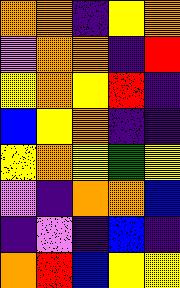[["orange", "orange", "indigo", "yellow", "orange"], ["violet", "orange", "orange", "indigo", "red"], ["yellow", "orange", "yellow", "red", "indigo"], ["blue", "yellow", "orange", "indigo", "indigo"], ["yellow", "orange", "yellow", "green", "yellow"], ["violet", "indigo", "orange", "orange", "blue"], ["indigo", "violet", "indigo", "blue", "indigo"], ["orange", "red", "blue", "yellow", "yellow"]]